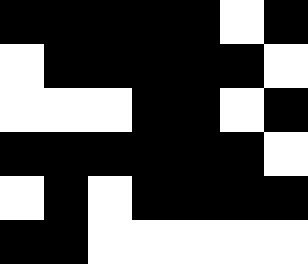[["black", "black", "black", "black", "black", "white", "black"], ["white", "black", "black", "black", "black", "black", "white"], ["white", "white", "white", "black", "black", "white", "black"], ["black", "black", "black", "black", "black", "black", "white"], ["white", "black", "white", "black", "black", "black", "black"], ["black", "black", "white", "white", "white", "white", "white"]]